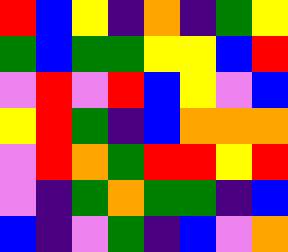[["red", "blue", "yellow", "indigo", "orange", "indigo", "green", "yellow"], ["green", "blue", "green", "green", "yellow", "yellow", "blue", "red"], ["violet", "red", "violet", "red", "blue", "yellow", "violet", "blue"], ["yellow", "red", "green", "indigo", "blue", "orange", "orange", "orange"], ["violet", "red", "orange", "green", "red", "red", "yellow", "red"], ["violet", "indigo", "green", "orange", "green", "green", "indigo", "blue"], ["blue", "indigo", "violet", "green", "indigo", "blue", "violet", "orange"]]